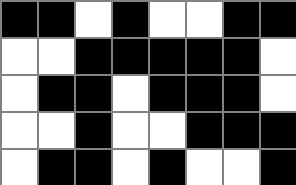[["black", "black", "white", "black", "white", "white", "black", "black"], ["white", "white", "black", "black", "black", "black", "black", "white"], ["white", "black", "black", "white", "black", "black", "black", "white"], ["white", "white", "black", "white", "white", "black", "black", "black"], ["white", "black", "black", "white", "black", "white", "white", "black"]]